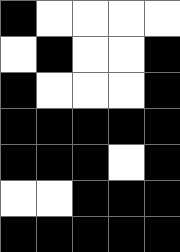[["black", "white", "white", "white", "white"], ["white", "black", "white", "white", "black"], ["black", "white", "white", "white", "black"], ["black", "black", "black", "black", "black"], ["black", "black", "black", "white", "black"], ["white", "white", "black", "black", "black"], ["black", "black", "black", "black", "black"]]